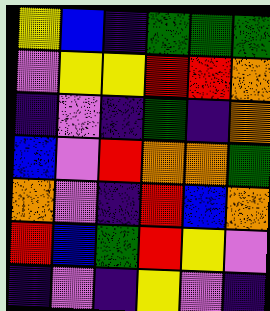[["yellow", "blue", "indigo", "green", "green", "green"], ["violet", "yellow", "yellow", "red", "red", "orange"], ["indigo", "violet", "indigo", "green", "indigo", "orange"], ["blue", "violet", "red", "orange", "orange", "green"], ["orange", "violet", "indigo", "red", "blue", "orange"], ["red", "blue", "green", "red", "yellow", "violet"], ["indigo", "violet", "indigo", "yellow", "violet", "indigo"]]